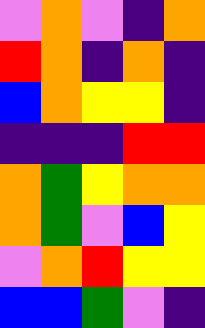[["violet", "orange", "violet", "indigo", "orange"], ["red", "orange", "indigo", "orange", "indigo"], ["blue", "orange", "yellow", "yellow", "indigo"], ["indigo", "indigo", "indigo", "red", "red"], ["orange", "green", "yellow", "orange", "orange"], ["orange", "green", "violet", "blue", "yellow"], ["violet", "orange", "red", "yellow", "yellow"], ["blue", "blue", "green", "violet", "indigo"]]